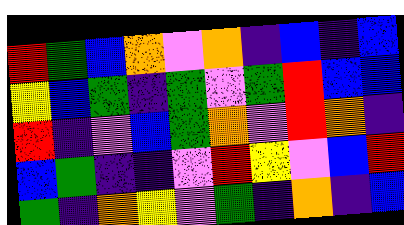[["red", "green", "blue", "orange", "violet", "orange", "indigo", "blue", "indigo", "blue"], ["yellow", "blue", "green", "indigo", "green", "violet", "green", "red", "blue", "blue"], ["red", "indigo", "violet", "blue", "green", "orange", "violet", "red", "orange", "indigo"], ["blue", "green", "indigo", "indigo", "violet", "red", "yellow", "violet", "blue", "red"], ["green", "indigo", "orange", "yellow", "violet", "green", "indigo", "orange", "indigo", "blue"]]